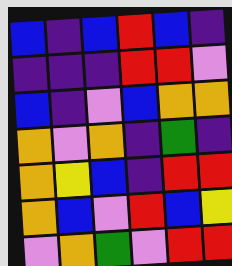[["blue", "indigo", "blue", "red", "blue", "indigo"], ["indigo", "indigo", "indigo", "red", "red", "violet"], ["blue", "indigo", "violet", "blue", "orange", "orange"], ["orange", "violet", "orange", "indigo", "green", "indigo"], ["orange", "yellow", "blue", "indigo", "red", "red"], ["orange", "blue", "violet", "red", "blue", "yellow"], ["violet", "orange", "green", "violet", "red", "red"]]